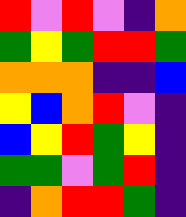[["red", "violet", "red", "violet", "indigo", "orange"], ["green", "yellow", "green", "red", "red", "green"], ["orange", "orange", "orange", "indigo", "indigo", "blue"], ["yellow", "blue", "orange", "red", "violet", "indigo"], ["blue", "yellow", "red", "green", "yellow", "indigo"], ["green", "green", "violet", "green", "red", "indigo"], ["indigo", "orange", "red", "red", "green", "indigo"]]